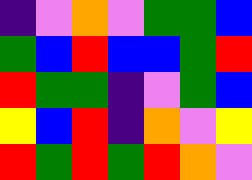[["indigo", "violet", "orange", "violet", "green", "green", "blue"], ["green", "blue", "red", "blue", "blue", "green", "red"], ["red", "green", "green", "indigo", "violet", "green", "blue"], ["yellow", "blue", "red", "indigo", "orange", "violet", "yellow"], ["red", "green", "red", "green", "red", "orange", "violet"]]